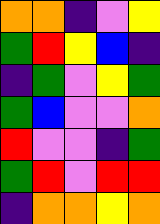[["orange", "orange", "indigo", "violet", "yellow"], ["green", "red", "yellow", "blue", "indigo"], ["indigo", "green", "violet", "yellow", "green"], ["green", "blue", "violet", "violet", "orange"], ["red", "violet", "violet", "indigo", "green"], ["green", "red", "violet", "red", "red"], ["indigo", "orange", "orange", "yellow", "orange"]]